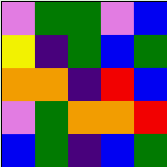[["violet", "green", "green", "violet", "blue"], ["yellow", "indigo", "green", "blue", "green"], ["orange", "orange", "indigo", "red", "blue"], ["violet", "green", "orange", "orange", "red"], ["blue", "green", "indigo", "blue", "green"]]